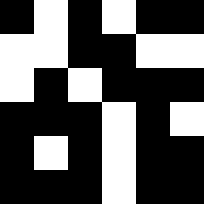[["black", "white", "black", "white", "black", "black"], ["white", "white", "black", "black", "white", "white"], ["white", "black", "white", "black", "black", "black"], ["black", "black", "black", "white", "black", "white"], ["black", "white", "black", "white", "black", "black"], ["black", "black", "black", "white", "black", "black"]]